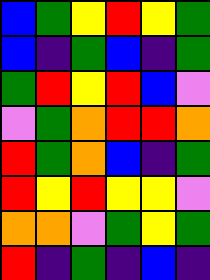[["blue", "green", "yellow", "red", "yellow", "green"], ["blue", "indigo", "green", "blue", "indigo", "green"], ["green", "red", "yellow", "red", "blue", "violet"], ["violet", "green", "orange", "red", "red", "orange"], ["red", "green", "orange", "blue", "indigo", "green"], ["red", "yellow", "red", "yellow", "yellow", "violet"], ["orange", "orange", "violet", "green", "yellow", "green"], ["red", "indigo", "green", "indigo", "blue", "indigo"]]